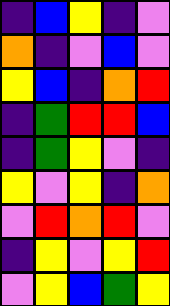[["indigo", "blue", "yellow", "indigo", "violet"], ["orange", "indigo", "violet", "blue", "violet"], ["yellow", "blue", "indigo", "orange", "red"], ["indigo", "green", "red", "red", "blue"], ["indigo", "green", "yellow", "violet", "indigo"], ["yellow", "violet", "yellow", "indigo", "orange"], ["violet", "red", "orange", "red", "violet"], ["indigo", "yellow", "violet", "yellow", "red"], ["violet", "yellow", "blue", "green", "yellow"]]